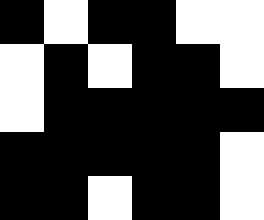[["black", "white", "black", "black", "white", "white"], ["white", "black", "white", "black", "black", "white"], ["white", "black", "black", "black", "black", "black"], ["black", "black", "black", "black", "black", "white"], ["black", "black", "white", "black", "black", "white"]]